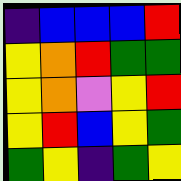[["indigo", "blue", "blue", "blue", "red"], ["yellow", "orange", "red", "green", "green"], ["yellow", "orange", "violet", "yellow", "red"], ["yellow", "red", "blue", "yellow", "green"], ["green", "yellow", "indigo", "green", "yellow"]]